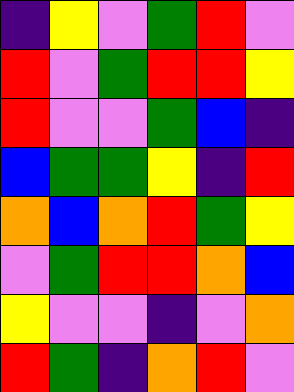[["indigo", "yellow", "violet", "green", "red", "violet"], ["red", "violet", "green", "red", "red", "yellow"], ["red", "violet", "violet", "green", "blue", "indigo"], ["blue", "green", "green", "yellow", "indigo", "red"], ["orange", "blue", "orange", "red", "green", "yellow"], ["violet", "green", "red", "red", "orange", "blue"], ["yellow", "violet", "violet", "indigo", "violet", "orange"], ["red", "green", "indigo", "orange", "red", "violet"]]